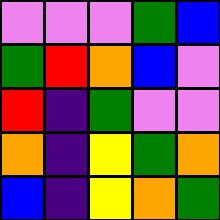[["violet", "violet", "violet", "green", "blue"], ["green", "red", "orange", "blue", "violet"], ["red", "indigo", "green", "violet", "violet"], ["orange", "indigo", "yellow", "green", "orange"], ["blue", "indigo", "yellow", "orange", "green"]]